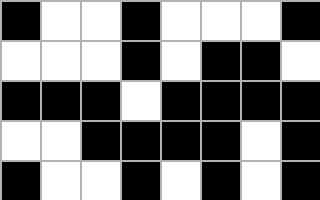[["black", "white", "white", "black", "white", "white", "white", "black"], ["white", "white", "white", "black", "white", "black", "black", "white"], ["black", "black", "black", "white", "black", "black", "black", "black"], ["white", "white", "black", "black", "black", "black", "white", "black"], ["black", "white", "white", "black", "white", "black", "white", "black"]]